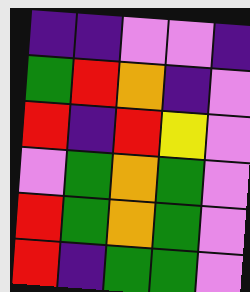[["indigo", "indigo", "violet", "violet", "indigo"], ["green", "red", "orange", "indigo", "violet"], ["red", "indigo", "red", "yellow", "violet"], ["violet", "green", "orange", "green", "violet"], ["red", "green", "orange", "green", "violet"], ["red", "indigo", "green", "green", "violet"]]